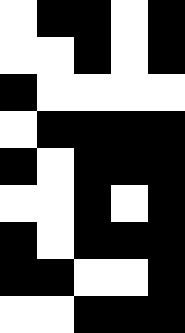[["white", "black", "black", "white", "black"], ["white", "white", "black", "white", "black"], ["black", "white", "white", "white", "white"], ["white", "black", "black", "black", "black"], ["black", "white", "black", "black", "black"], ["white", "white", "black", "white", "black"], ["black", "white", "black", "black", "black"], ["black", "black", "white", "white", "black"], ["white", "white", "black", "black", "black"]]